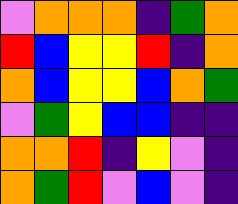[["violet", "orange", "orange", "orange", "indigo", "green", "orange"], ["red", "blue", "yellow", "yellow", "red", "indigo", "orange"], ["orange", "blue", "yellow", "yellow", "blue", "orange", "green"], ["violet", "green", "yellow", "blue", "blue", "indigo", "indigo"], ["orange", "orange", "red", "indigo", "yellow", "violet", "indigo"], ["orange", "green", "red", "violet", "blue", "violet", "indigo"]]